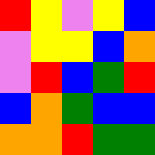[["red", "yellow", "violet", "yellow", "blue"], ["violet", "yellow", "yellow", "blue", "orange"], ["violet", "red", "blue", "green", "red"], ["blue", "orange", "green", "blue", "blue"], ["orange", "orange", "red", "green", "green"]]